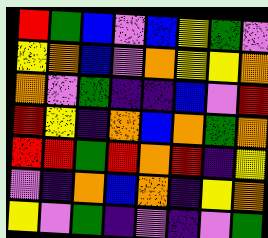[["red", "green", "blue", "violet", "blue", "yellow", "green", "violet"], ["yellow", "orange", "blue", "violet", "orange", "yellow", "yellow", "orange"], ["orange", "violet", "green", "indigo", "indigo", "blue", "violet", "red"], ["red", "yellow", "indigo", "orange", "blue", "orange", "green", "orange"], ["red", "red", "green", "red", "orange", "red", "indigo", "yellow"], ["violet", "indigo", "orange", "blue", "orange", "indigo", "yellow", "orange"], ["yellow", "violet", "green", "indigo", "violet", "indigo", "violet", "green"]]